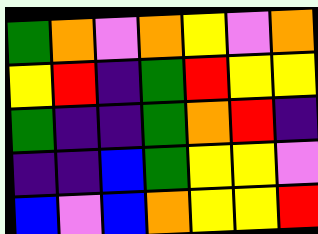[["green", "orange", "violet", "orange", "yellow", "violet", "orange"], ["yellow", "red", "indigo", "green", "red", "yellow", "yellow"], ["green", "indigo", "indigo", "green", "orange", "red", "indigo"], ["indigo", "indigo", "blue", "green", "yellow", "yellow", "violet"], ["blue", "violet", "blue", "orange", "yellow", "yellow", "red"]]